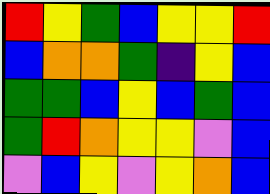[["red", "yellow", "green", "blue", "yellow", "yellow", "red"], ["blue", "orange", "orange", "green", "indigo", "yellow", "blue"], ["green", "green", "blue", "yellow", "blue", "green", "blue"], ["green", "red", "orange", "yellow", "yellow", "violet", "blue"], ["violet", "blue", "yellow", "violet", "yellow", "orange", "blue"]]